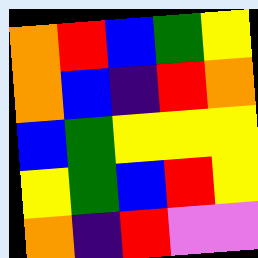[["orange", "red", "blue", "green", "yellow"], ["orange", "blue", "indigo", "red", "orange"], ["blue", "green", "yellow", "yellow", "yellow"], ["yellow", "green", "blue", "red", "yellow"], ["orange", "indigo", "red", "violet", "violet"]]